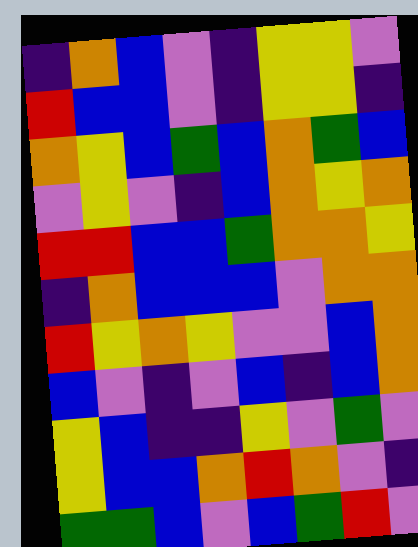[["indigo", "orange", "blue", "violet", "indigo", "yellow", "yellow", "violet"], ["red", "blue", "blue", "violet", "indigo", "yellow", "yellow", "indigo"], ["orange", "yellow", "blue", "green", "blue", "orange", "green", "blue"], ["violet", "yellow", "violet", "indigo", "blue", "orange", "yellow", "orange"], ["red", "red", "blue", "blue", "green", "orange", "orange", "yellow"], ["indigo", "orange", "blue", "blue", "blue", "violet", "orange", "orange"], ["red", "yellow", "orange", "yellow", "violet", "violet", "blue", "orange"], ["blue", "violet", "indigo", "violet", "blue", "indigo", "blue", "orange"], ["yellow", "blue", "indigo", "indigo", "yellow", "violet", "green", "violet"], ["yellow", "blue", "blue", "orange", "red", "orange", "violet", "indigo"], ["green", "green", "blue", "violet", "blue", "green", "red", "violet"]]